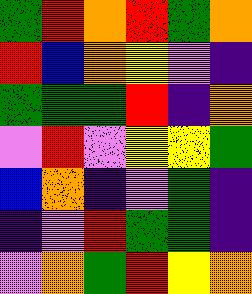[["green", "red", "orange", "red", "green", "orange"], ["red", "blue", "orange", "yellow", "violet", "indigo"], ["green", "green", "green", "red", "indigo", "orange"], ["violet", "red", "violet", "yellow", "yellow", "green"], ["blue", "orange", "indigo", "violet", "green", "indigo"], ["indigo", "violet", "red", "green", "green", "indigo"], ["violet", "orange", "green", "red", "yellow", "orange"]]